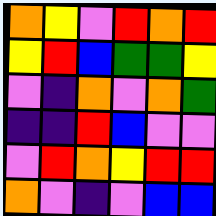[["orange", "yellow", "violet", "red", "orange", "red"], ["yellow", "red", "blue", "green", "green", "yellow"], ["violet", "indigo", "orange", "violet", "orange", "green"], ["indigo", "indigo", "red", "blue", "violet", "violet"], ["violet", "red", "orange", "yellow", "red", "red"], ["orange", "violet", "indigo", "violet", "blue", "blue"]]